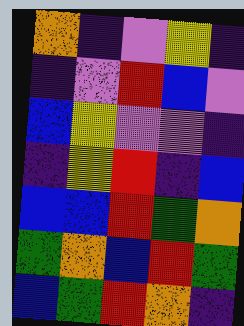[["orange", "indigo", "violet", "yellow", "indigo"], ["indigo", "violet", "red", "blue", "violet"], ["blue", "yellow", "violet", "violet", "indigo"], ["indigo", "yellow", "red", "indigo", "blue"], ["blue", "blue", "red", "green", "orange"], ["green", "orange", "blue", "red", "green"], ["blue", "green", "red", "orange", "indigo"]]